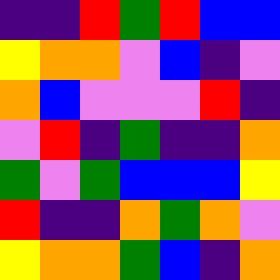[["indigo", "indigo", "red", "green", "red", "blue", "blue"], ["yellow", "orange", "orange", "violet", "blue", "indigo", "violet"], ["orange", "blue", "violet", "violet", "violet", "red", "indigo"], ["violet", "red", "indigo", "green", "indigo", "indigo", "orange"], ["green", "violet", "green", "blue", "blue", "blue", "yellow"], ["red", "indigo", "indigo", "orange", "green", "orange", "violet"], ["yellow", "orange", "orange", "green", "blue", "indigo", "orange"]]